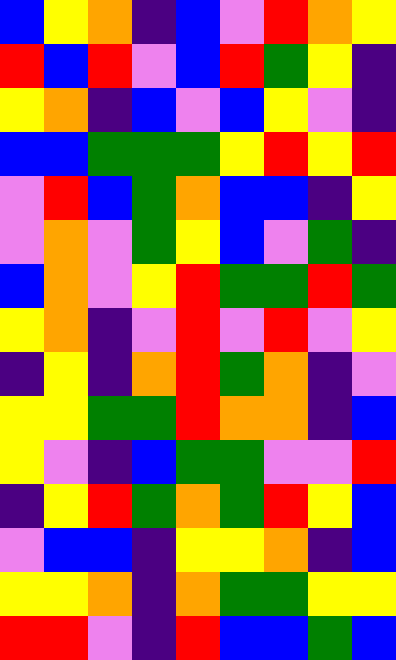[["blue", "yellow", "orange", "indigo", "blue", "violet", "red", "orange", "yellow"], ["red", "blue", "red", "violet", "blue", "red", "green", "yellow", "indigo"], ["yellow", "orange", "indigo", "blue", "violet", "blue", "yellow", "violet", "indigo"], ["blue", "blue", "green", "green", "green", "yellow", "red", "yellow", "red"], ["violet", "red", "blue", "green", "orange", "blue", "blue", "indigo", "yellow"], ["violet", "orange", "violet", "green", "yellow", "blue", "violet", "green", "indigo"], ["blue", "orange", "violet", "yellow", "red", "green", "green", "red", "green"], ["yellow", "orange", "indigo", "violet", "red", "violet", "red", "violet", "yellow"], ["indigo", "yellow", "indigo", "orange", "red", "green", "orange", "indigo", "violet"], ["yellow", "yellow", "green", "green", "red", "orange", "orange", "indigo", "blue"], ["yellow", "violet", "indigo", "blue", "green", "green", "violet", "violet", "red"], ["indigo", "yellow", "red", "green", "orange", "green", "red", "yellow", "blue"], ["violet", "blue", "blue", "indigo", "yellow", "yellow", "orange", "indigo", "blue"], ["yellow", "yellow", "orange", "indigo", "orange", "green", "green", "yellow", "yellow"], ["red", "red", "violet", "indigo", "red", "blue", "blue", "green", "blue"]]